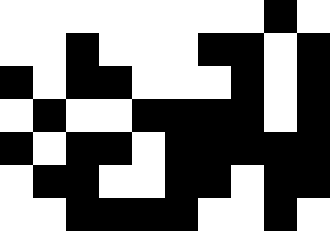[["white", "white", "white", "white", "white", "white", "white", "white", "black", "white"], ["white", "white", "black", "white", "white", "white", "black", "black", "white", "black"], ["black", "white", "black", "black", "white", "white", "white", "black", "white", "black"], ["white", "black", "white", "white", "black", "black", "black", "black", "white", "black"], ["black", "white", "black", "black", "white", "black", "black", "black", "black", "black"], ["white", "black", "black", "white", "white", "black", "black", "white", "black", "black"], ["white", "white", "black", "black", "black", "black", "white", "white", "black", "white"]]